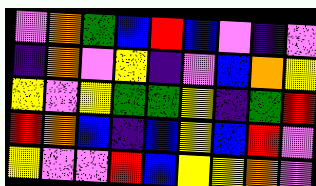[["violet", "orange", "green", "blue", "red", "blue", "violet", "indigo", "violet"], ["indigo", "orange", "violet", "yellow", "indigo", "violet", "blue", "orange", "yellow"], ["yellow", "violet", "yellow", "green", "green", "yellow", "indigo", "green", "red"], ["red", "orange", "blue", "indigo", "blue", "yellow", "blue", "red", "violet"], ["yellow", "violet", "violet", "red", "blue", "yellow", "yellow", "orange", "violet"]]